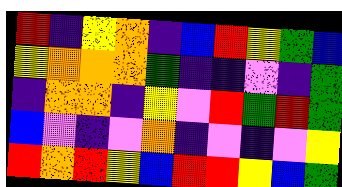[["red", "indigo", "yellow", "orange", "indigo", "blue", "red", "yellow", "green", "blue"], ["yellow", "orange", "orange", "orange", "green", "indigo", "indigo", "violet", "indigo", "green"], ["indigo", "orange", "orange", "indigo", "yellow", "violet", "red", "green", "red", "green"], ["blue", "violet", "indigo", "violet", "orange", "indigo", "violet", "indigo", "violet", "yellow"], ["red", "orange", "red", "yellow", "blue", "red", "red", "yellow", "blue", "green"]]